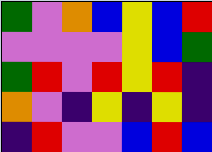[["green", "violet", "orange", "blue", "yellow", "blue", "red"], ["violet", "violet", "violet", "violet", "yellow", "blue", "green"], ["green", "red", "violet", "red", "yellow", "red", "indigo"], ["orange", "violet", "indigo", "yellow", "indigo", "yellow", "indigo"], ["indigo", "red", "violet", "violet", "blue", "red", "blue"]]